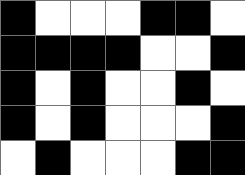[["black", "white", "white", "white", "black", "black", "white"], ["black", "black", "black", "black", "white", "white", "black"], ["black", "white", "black", "white", "white", "black", "white"], ["black", "white", "black", "white", "white", "white", "black"], ["white", "black", "white", "white", "white", "black", "black"]]